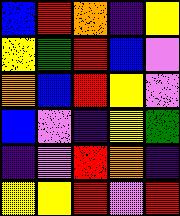[["blue", "red", "orange", "indigo", "yellow"], ["yellow", "green", "red", "blue", "violet"], ["orange", "blue", "red", "yellow", "violet"], ["blue", "violet", "indigo", "yellow", "green"], ["indigo", "violet", "red", "orange", "indigo"], ["yellow", "yellow", "red", "violet", "red"]]